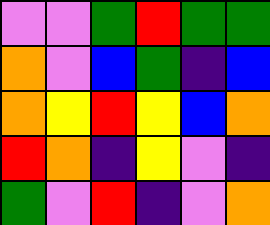[["violet", "violet", "green", "red", "green", "green"], ["orange", "violet", "blue", "green", "indigo", "blue"], ["orange", "yellow", "red", "yellow", "blue", "orange"], ["red", "orange", "indigo", "yellow", "violet", "indigo"], ["green", "violet", "red", "indigo", "violet", "orange"]]